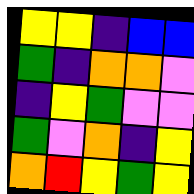[["yellow", "yellow", "indigo", "blue", "blue"], ["green", "indigo", "orange", "orange", "violet"], ["indigo", "yellow", "green", "violet", "violet"], ["green", "violet", "orange", "indigo", "yellow"], ["orange", "red", "yellow", "green", "yellow"]]